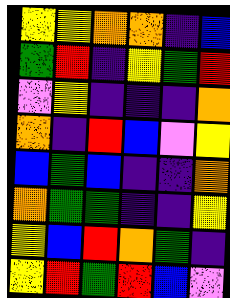[["yellow", "yellow", "orange", "orange", "indigo", "blue"], ["green", "red", "indigo", "yellow", "green", "red"], ["violet", "yellow", "indigo", "indigo", "indigo", "orange"], ["orange", "indigo", "red", "blue", "violet", "yellow"], ["blue", "green", "blue", "indigo", "indigo", "orange"], ["orange", "green", "green", "indigo", "indigo", "yellow"], ["yellow", "blue", "red", "orange", "green", "indigo"], ["yellow", "red", "green", "red", "blue", "violet"]]